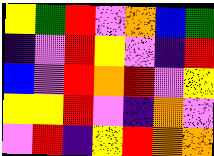[["yellow", "green", "red", "violet", "orange", "blue", "green"], ["indigo", "violet", "red", "yellow", "violet", "indigo", "red"], ["blue", "violet", "red", "orange", "red", "violet", "yellow"], ["yellow", "yellow", "red", "violet", "indigo", "orange", "violet"], ["violet", "red", "indigo", "yellow", "red", "orange", "orange"]]